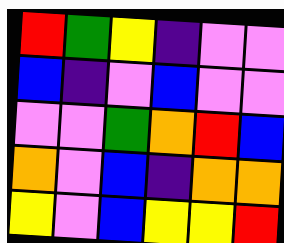[["red", "green", "yellow", "indigo", "violet", "violet"], ["blue", "indigo", "violet", "blue", "violet", "violet"], ["violet", "violet", "green", "orange", "red", "blue"], ["orange", "violet", "blue", "indigo", "orange", "orange"], ["yellow", "violet", "blue", "yellow", "yellow", "red"]]